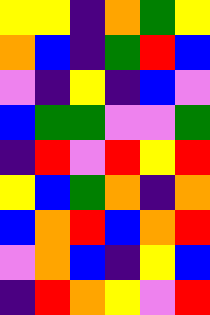[["yellow", "yellow", "indigo", "orange", "green", "yellow"], ["orange", "blue", "indigo", "green", "red", "blue"], ["violet", "indigo", "yellow", "indigo", "blue", "violet"], ["blue", "green", "green", "violet", "violet", "green"], ["indigo", "red", "violet", "red", "yellow", "red"], ["yellow", "blue", "green", "orange", "indigo", "orange"], ["blue", "orange", "red", "blue", "orange", "red"], ["violet", "orange", "blue", "indigo", "yellow", "blue"], ["indigo", "red", "orange", "yellow", "violet", "red"]]